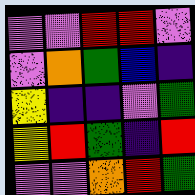[["violet", "violet", "red", "red", "violet"], ["violet", "orange", "green", "blue", "indigo"], ["yellow", "indigo", "indigo", "violet", "green"], ["yellow", "red", "green", "indigo", "red"], ["violet", "violet", "orange", "red", "green"]]